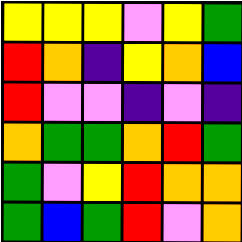[["yellow", "yellow", "yellow", "violet", "yellow", "green"], ["red", "orange", "indigo", "yellow", "orange", "blue"], ["red", "violet", "violet", "indigo", "violet", "indigo"], ["orange", "green", "green", "orange", "red", "green"], ["green", "violet", "yellow", "red", "orange", "orange"], ["green", "blue", "green", "red", "violet", "orange"]]